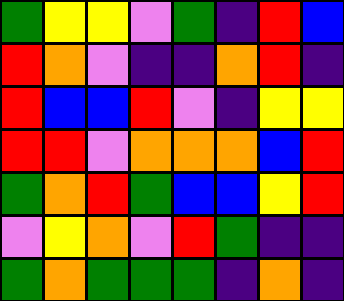[["green", "yellow", "yellow", "violet", "green", "indigo", "red", "blue"], ["red", "orange", "violet", "indigo", "indigo", "orange", "red", "indigo"], ["red", "blue", "blue", "red", "violet", "indigo", "yellow", "yellow"], ["red", "red", "violet", "orange", "orange", "orange", "blue", "red"], ["green", "orange", "red", "green", "blue", "blue", "yellow", "red"], ["violet", "yellow", "orange", "violet", "red", "green", "indigo", "indigo"], ["green", "orange", "green", "green", "green", "indigo", "orange", "indigo"]]